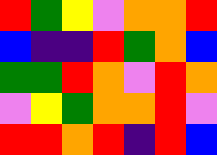[["red", "green", "yellow", "violet", "orange", "orange", "red"], ["blue", "indigo", "indigo", "red", "green", "orange", "blue"], ["green", "green", "red", "orange", "violet", "red", "orange"], ["violet", "yellow", "green", "orange", "orange", "red", "violet"], ["red", "red", "orange", "red", "indigo", "red", "blue"]]